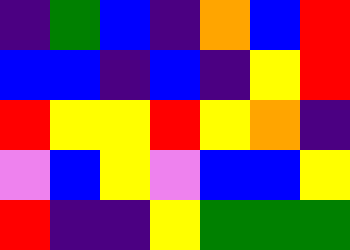[["indigo", "green", "blue", "indigo", "orange", "blue", "red"], ["blue", "blue", "indigo", "blue", "indigo", "yellow", "red"], ["red", "yellow", "yellow", "red", "yellow", "orange", "indigo"], ["violet", "blue", "yellow", "violet", "blue", "blue", "yellow"], ["red", "indigo", "indigo", "yellow", "green", "green", "green"]]